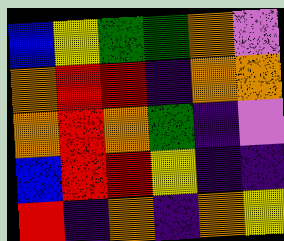[["blue", "yellow", "green", "green", "orange", "violet"], ["orange", "red", "red", "indigo", "orange", "orange"], ["orange", "red", "orange", "green", "indigo", "violet"], ["blue", "red", "red", "yellow", "indigo", "indigo"], ["red", "indigo", "orange", "indigo", "orange", "yellow"]]